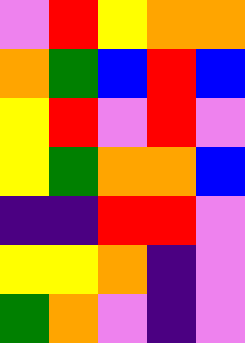[["violet", "red", "yellow", "orange", "orange"], ["orange", "green", "blue", "red", "blue"], ["yellow", "red", "violet", "red", "violet"], ["yellow", "green", "orange", "orange", "blue"], ["indigo", "indigo", "red", "red", "violet"], ["yellow", "yellow", "orange", "indigo", "violet"], ["green", "orange", "violet", "indigo", "violet"]]